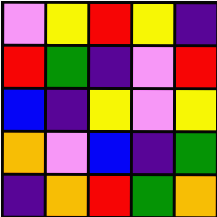[["violet", "yellow", "red", "yellow", "indigo"], ["red", "green", "indigo", "violet", "red"], ["blue", "indigo", "yellow", "violet", "yellow"], ["orange", "violet", "blue", "indigo", "green"], ["indigo", "orange", "red", "green", "orange"]]